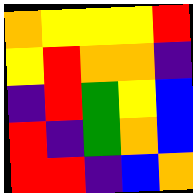[["orange", "yellow", "yellow", "yellow", "red"], ["yellow", "red", "orange", "orange", "indigo"], ["indigo", "red", "green", "yellow", "blue"], ["red", "indigo", "green", "orange", "blue"], ["red", "red", "indigo", "blue", "orange"]]